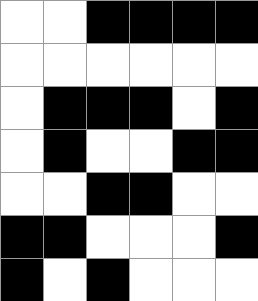[["white", "white", "black", "black", "black", "black"], ["white", "white", "white", "white", "white", "white"], ["white", "black", "black", "black", "white", "black"], ["white", "black", "white", "white", "black", "black"], ["white", "white", "black", "black", "white", "white"], ["black", "black", "white", "white", "white", "black"], ["black", "white", "black", "white", "white", "white"]]